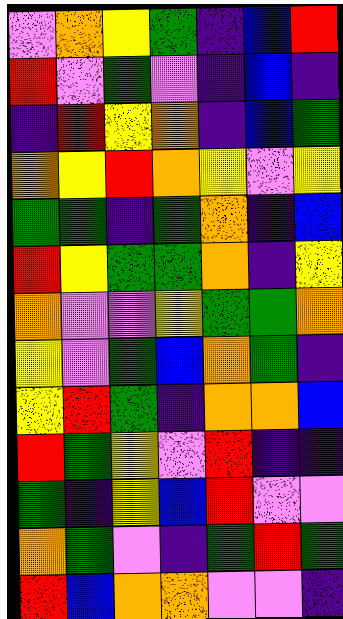[["violet", "orange", "yellow", "green", "indigo", "blue", "red"], ["red", "violet", "green", "violet", "indigo", "blue", "indigo"], ["indigo", "red", "yellow", "orange", "indigo", "blue", "green"], ["orange", "yellow", "red", "orange", "yellow", "violet", "yellow"], ["green", "green", "indigo", "green", "orange", "indigo", "blue"], ["red", "yellow", "green", "green", "orange", "indigo", "yellow"], ["orange", "violet", "violet", "yellow", "green", "green", "orange"], ["yellow", "violet", "green", "blue", "orange", "green", "indigo"], ["yellow", "red", "green", "indigo", "orange", "orange", "blue"], ["red", "green", "yellow", "violet", "red", "indigo", "indigo"], ["green", "indigo", "yellow", "blue", "red", "violet", "violet"], ["orange", "green", "violet", "indigo", "green", "red", "green"], ["red", "blue", "orange", "orange", "violet", "violet", "indigo"]]